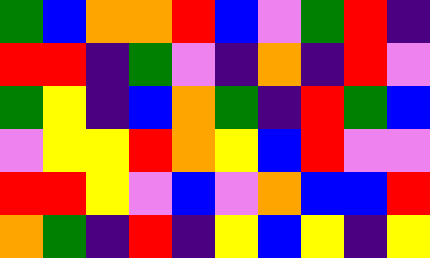[["green", "blue", "orange", "orange", "red", "blue", "violet", "green", "red", "indigo"], ["red", "red", "indigo", "green", "violet", "indigo", "orange", "indigo", "red", "violet"], ["green", "yellow", "indigo", "blue", "orange", "green", "indigo", "red", "green", "blue"], ["violet", "yellow", "yellow", "red", "orange", "yellow", "blue", "red", "violet", "violet"], ["red", "red", "yellow", "violet", "blue", "violet", "orange", "blue", "blue", "red"], ["orange", "green", "indigo", "red", "indigo", "yellow", "blue", "yellow", "indigo", "yellow"]]